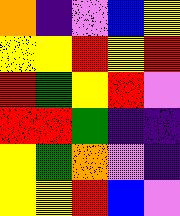[["orange", "indigo", "violet", "blue", "yellow"], ["yellow", "yellow", "red", "yellow", "red"], ["red", "green", "yellow", "red", "violet"], ["red", "red", "green", "indigo", "indigo"], ["yellow", "green", "orange", "violet", "indigo"], ["yellow", "yellow", "red", "blue", "violet"]]